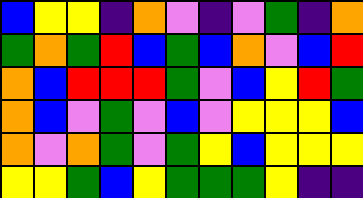[["blue", "yellow", "yellow", "indigo", "orange", "violet", "indigo", "violet", "green", "indigo", "orange"], ["green", "orange", "green", "red", "blue", "green", "blue", "orange", "violet", "blue", "red"], ["orange", "blue", "red", "red", "red", "green", "violet", "blue", "yellow", "red", "green"], ["orange", "blue", "violet", "green", "violet", "blue", "violet", "yellow", "yellow", "yellow", "blue"], ["orange", "violet", "orange", "green", "violet", "green", "yellow", "blue", "yellow", "yellow", "yellow"], ["yellow", "yellow", "green", "blue", "yellow", "green", "green", "green", "yellow", "indigo", "indigo"]]